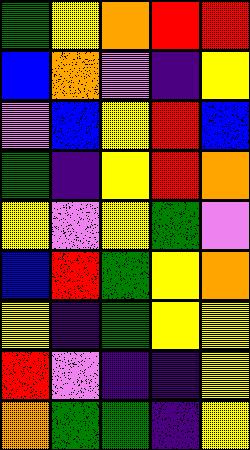[["green", "yellow", "orange", "red", "red"], ["blue", "orange", "violet", "indigo", "yellow"], ["violet", "blue", "yellow", "red", "blue"], ["green", "indigo", "yellow", "red", "orange"], ["yellow", "violet", "yellow", "green", "violet"], ["blue", "red", "green", "yellow", "orange"], ["yellow", "indigo", "green", "yellow", "yellow"], ["red", "violet", "indigo", "indigo", "yellow"], ["orange", "green", "green", "indigo", "yellow"]]